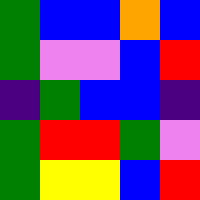[["green", "blue", "blue", "orange", "blue"], ["green", "violet", "violet", "blue", "red"], ["indigo", "green", "blue", "blue", "indigo"], ["green", "red", "red", "green", "violet"], ["green", "yellow", "yellow", "blue", "red"]]